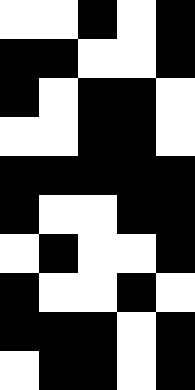[["white", "white", "black", "white", "black"], ["black", "black", "white", "white", "black"], ["black", "white", "black", "black", "white"], ["white", "white", "black", "black", "white"], ["black", "black", "black", "black", "black"], ["black", "white", "white", "black", "black"], ["white", "black", "white", "white", "black"], ["black", "white", "white", "black", "white"], ["black", "black", "black", "white", "black"], ["white", "black", "black", "white", "black"]]